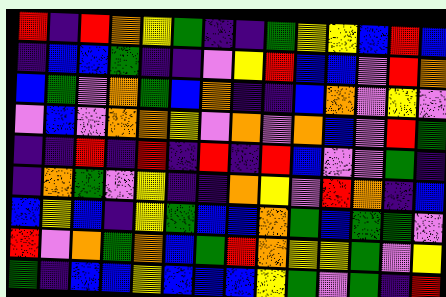[["red", "indigo", "red", "orange", "yellow", "green", "indigo", "indigo", "green", "yellow", "yellow", "blue", "red", "blue"], ["indigo", "blue", "blue", "green", "indigo", "indigo", "violet", "yellow", "red", "blue", "blue", "violet", "red", "orange"], ["blue", "green", "violet", "orange", "green", "blue", "orange", "indigo", "indigo", "blue", "orange", "violet", "yellow", "violet"], ["violet", "blue", "violet", "orange", "orange", "yellow", "violet", "orange", "violet", "orange", "blue", "violet", "red", "green"], ["indigo", "indigo", "red", "indigo", "red", "indigo", "red", "indigo", "red", "blue", "violet", "violet", "green", "indigo"], ["indigo", "orange", "green", "violet", "yellow", "indigo", "indigo", "orange", "yellow", "violet", "red", "orange", "indigo", "blue"], ["blue", "yellow", "blue", "indigo", "yellow", "green", "blue", "blue", "orange", "green", "blue", "green", "green", "violet"], ["red", "violet", "orange", "green", "orange", "blue", "green", "red", "orange", "yellow", "yellow", "green", "violet", "yellow"], ["green", "indigo", "blue", "blue", "yellow", "blue", "blue", "blue", "yellow", "green", "violet", "green", "indigo", "red"]]